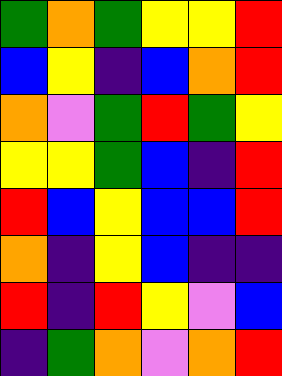[["green", "orange", "green", "yellow", "yellow", "red"], ["blue", "yellow", "indigo", "blue", "orange", "red"], ["orange", "violet", "green", "red", "green", "yellow"], ["yellow", "yellow", "green", "blue", "indigo", "red"], ["red", "blue", "yellow", "blue", "blue", "red"], ["orange", "indigo", "yellow", "blue", "indigo", "indigo"], ["red", "indigo", "red", "yellow", "violet", "blue"], ["indigo", "green", "orange", "violet", "orange", "red"]]